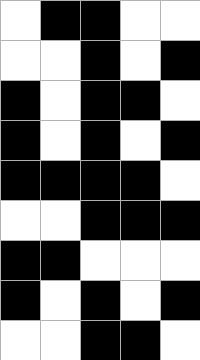[["white", "black", "black", "white", "white"], ["white", "white", "black", "white", "black"], ["black", "white", "black", "black", "white"], ["black", "white", "black", "white", "black"], ["black", "black", "black", "black", "white"], ["white", "white", "black", "black", "black"], ["black", "black", "white", "white", "white"], ["black", "white", "black", "white", "black"], ["white", "white", "black", "black", "white"]]